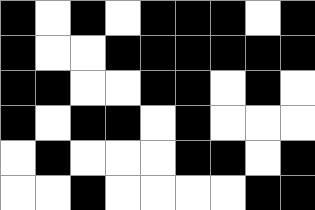[["black", "white", "black", "white", "black", "black", "black", "white", "black"], ["black", "white", "white", "black", "black", "black", "black", "black", "black"], ["black", "black", "white", "white", "black", "black", "white", "black", "white"], ["black", "white", "black", "black", "white", "black", "white", "white", "white"], ["white", "black", "white", "white", "white", "black", "black", "white", "black"], ["white", "white", "black", "white", "white", "white", "white", "black", "black"]]